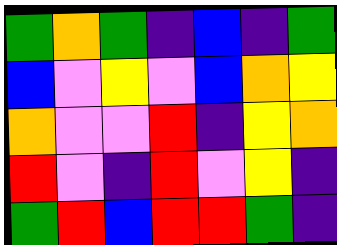[["green", "orange", "green", "indigo", "blue", "indigo", "green"], ["blue", "violet", "yellow", "violet", "blue", "orange", "yellow"], ["orange", "violet", "violet", "red", "indigo", "yellow", "orange"], ["red", "violet", "indigo", "red", "violet", "yellow", "indigo"], ["green", "red", "blue", "red", "red", "green", "indigo"]]